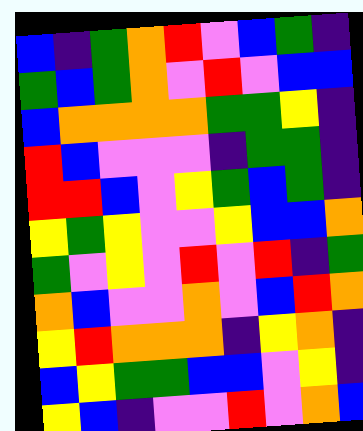[["blue", "indigo", "green", "orange", "red", "violet", "blue", "green", "indigo"], ["green", "blue", "green", "orange", "violet", "red", "violet", "blue", "blue"], ["blue", "orange", "orange", "orange", "orange", "green", "green", "yellow", "indigo"], ["red", "blue", "violet", "violet", "violet", "indigo", "green", "green", "indigo"], ["red", "red", "blue", "violet", "yellow", "green", "blue", "green", "indigo"], ["yellow", "green", "yellow", "violet", "violet", "yellow", "blue", "blue", "orange"], ["green", "violet", "yellow", "violet", "red", "violet", "red", "indigo", "green"], ["orange", "blue", "violet", "violet", "orange", "violet", "blue", "red", "orange"], ["yellow", "red", "orange", "orange", "orange", "indigo", "yellow", "orange", "indigo"], ["blue", "yellow", "green", "green", "blue", "blue", "violet", "yellow", "indigo"], ["yellow", "blue", "indigo", "violet", "violet", "red", "violet", "orange", "blue"]]